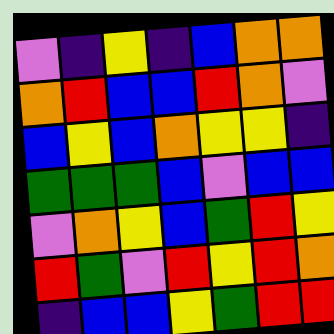[["violet", "indigo", "yellow", "indigo", "blue", "orange", "orange"], ["orange", "red", "blue", "blue", "red", "orange", "violet"], ["blue", "yellow", "blue", "orange", "yellow", "yellow", "indigo"], ["green", "green", "green", "blue", "violet", "blue", "blue"], ["violet", "orange", "yellow", "blue", "green", "red", "yellow"], ["red", "green", "violet", "red", "yellow", "red", "orange"], ["indigo", "blue", "blue", "yellow", "green", "red", "red"]]